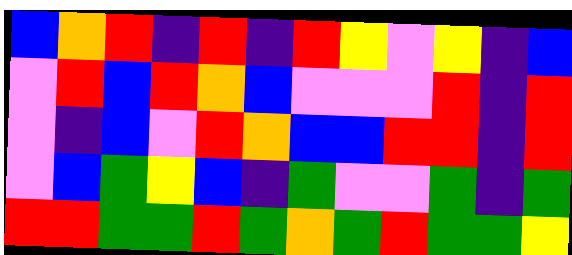[["blue", "orange", "red", "indigo", "red", "indigo", "red", "yellow", "violet", "yellow", "indigo", "blue"], ["violet", "red", "blue", "red", "orange", "blue", "violet", "violet", "violet", "red", "indigo", "red"], ["violet", "indigo", "blue", "violet", "red", "orange", "blue", "blue", "red", "red", "indigo", "red"], ["violet", "blue", "green", "yellow", "blue", "indigo", "green", "violet", "violet", "green", "indigo", "green"], ["red", "red", "green", "green", "red", "green", "orange", "green", "red", "green", "green", "yellow"]]